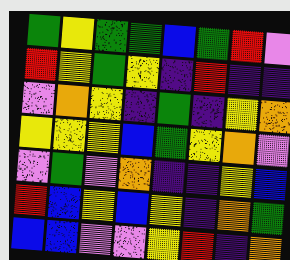[["green", "yellow", "green", "green", "blue", "green", "red", "violet"], ["red", "yellow", "green", "yellow", "indigo", "red", "indigo", "indigo"], ["violet", "orange", "yellow", "indigo", "green", "indigo", "yellow", "orange"], ["yellow", "yellow", "yellow", "blue", "green", "yellow", "orange", "violet"], ["violet", "green", "violet", "orange", "indigo", "indigo", "yellow", "blue"], ["red", "blue", "yellow", "blue", "yellow", "indigo", "orange", "green"], ["blue", "blue", "violet", "violet", "yellow", "red", "indigo", "orange"]]